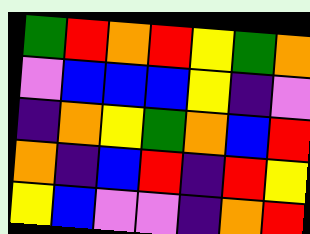[["green", "red", "orange", "red", "yellow", "green", "orange"], ["violet", "blue", "blue", "blue", "yellow", "indigo", "violet"], ["indigo", "orange", "yellow", "green", "orange", "blue", "red"], ["orange", "indigo", "blue", "red", "indigo", "red", "yellow"], ["yellow", "blue", "violet", "violet", "indigo", "orange", "red"]]